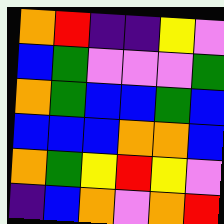[["orange", "red", "indigo", "indigo", "yellow", "violet"], ["blue", "green", "violet", "violet", "violet", "green"], ["orange", "green", "blue", "blue", "green", "blue"], ["blue", "blue", "blue", "orange", "orange", "blue"], ["orange", "green", "yellow", "red", "yellow", "violet"], ["indigo", "blue", "orange", "violet", "orange", "red"]]